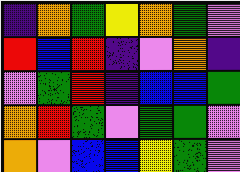[["indigo", "orange", "green", "yellow", "orange", "green", "violet"], ["red", "blue", "red", "indigo", "violet", "orange", "indigo"], ["violet", "green", "red", "indigo", "blue", "blue", "green"], ["orange", "red", "green", "violet", "green", "green", "violet"], ["orange", "violet", "blue", "blue", "yellow", "green", "violet"]]